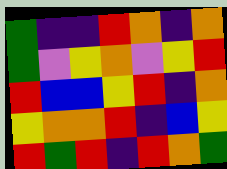[["green", "indigo", "indigo", "red", "orange", "indigo", "orange"], ["green", "violet", "yellow", "orange", "violet", "yellow", "red"], ["red", "blue", "blue", "yellow", "red", "indigo", "orange"], ["yellow", "orange", "orange", "red", "indigo", "blue", "yellow"], ["red", "green", "red", "indigo", "red", "orange", "green"]]